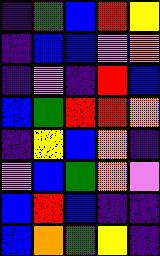[["indigo", "green", "blue", "red", "yellow"], ["indigo", "blue", "blue", "violet", "orange"], ["indigo", "violet", "indigo", "red", "blue"], ["blue", "green", "red", "red", "orange"], ["indigo", "yellow", "blue", "orange", "indigo"], ["violet", "blue", "green", "orange", "violet"], ["blue", "red", "blue", "indigo", "indigo"], ["blue", "orange", "green", "yellow", "indigo"]]